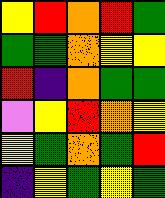[["yellow", "red", "orange", "red", "green"], ["green", "green", "orange", "yellow", "yellow"], ["red", "indigo", "orange", "green", "green"], ["violet", "yellow", "red", "orange", "yellow"], ["yellow", "green", "orange", "green", "red"], ["indigo", "yellow", "green", "yellow", "green"]]